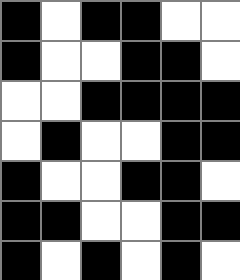[["black", "white", "black", "black", "white", "white"], ["black", "white", "white", "black", "black", "white"], ["white", "white", "black", "black", "black", "black"], ["white", "black", "white", "white", "black", "black"], ["black", "white", "white", "black", "black", "white"], ["black", "black", "white", "white", "black", "black"], ["black", "white", "black", "white", "black", "white"]]